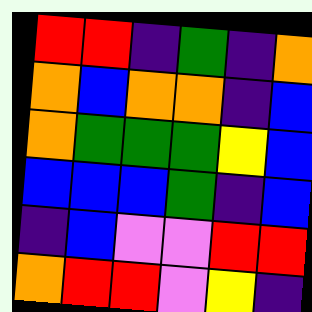[["red", "red", "indigo", "green", "indigo", "orange"], ["orange", "blue", "orange", "orange", "indigo", "blue"], ["orange", "green", "green", "green", "yellow", "blue"], ["blue", "blue", "blue", "green", "indigo", "blue"], ["indigo", "blue", "violet", "violet", "red", "red"], ["orange", "red", "red", "violet", "yellow", "indigo"]]